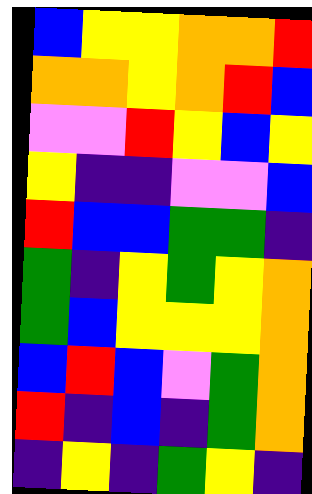[["blue", "yellow", "yellow", "orange", "orange", "red"], ["orange", "orange", "yellow", "orange", "red", "blue"], ["violet", "violet", "red", "yellow", "blue", "yellow"], ["yellow", "indigo", "indigo", "violet", "violet", "blue"], ["red", "blue", "blue", "green", "green", "indigo"], ["green", "indigo", "yellow", "green", "yellow", "orange"], ["green", "blue", "yellow", "yellow", "yellow", "orange"], ["blue", "red", "blue", "violet", "green", "orange"], ["red", "indigo", "blue", "indigo", "green", "orange"], ["indigo", "yellow", "indigo", "green", "yellow", "indigo"]]